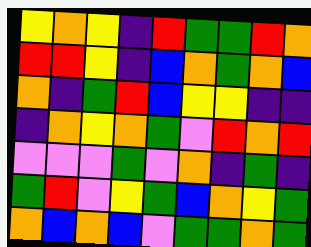[["yellow", "orange", "yellow", "indigo", "red", "green", "green", "red", "orange"], ["red", "red", "yellow", "indigo", "blue", "orange", "green", "orange", "blue"], ["orange", "indigo", "green", "red", "blue", "yellow", "yellow", "indigo", "indigo"], ["indigo", "orange", "yellow", "orange", "green", "violet", "red", "orange", "red"], ["violet", "violet", "violet", "green", "violet", "orange", "indigo", "green", "indigo"], ["green", "red", "violet", "yellow", "green", "blue", "orange", "yellow", "green"], ["orange", "blue", "orange", "blue", "violet", "green", "green", "orange", "green"]]